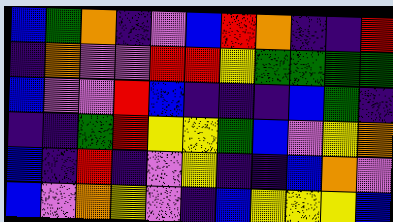[["blue", "green", "orange", "indigo", "violet", "blue", "red", "orange", "indigo", "indigo", "red"], ["indigo", "orange", "violet", "violet", "red", "red", "yellow", "green", "green", "green", "green"], ["blue", "violet", "violet", "red", "blue", "indigo", "indigo", "indigo", "blue", "green", "indigo"], ["indigo", "indigo", "green", "red", "yellow", "yellow", "green", "blue", "violet", "yellow", "orange"], ["blue", "indigo", "red", "indigo", "violet", "yellow", "indigo", "indigo", "blue", "orange", "violet"], ["blue", "violet", "orange", "yellow", "violet", "indigo", "blue", "yellow", "yellow", "yellow", "blue"]]